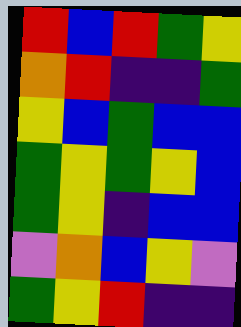[["red", "blue", "red", "green", "yellow"], ["orange", "red", "indigo", "indigo", "green"], ["yellow", "blue", "green", "blue", "blue"], ["green", "yellow", "green", "yellow", "blue"], ["green", "yellow", "indigo", "blue", "blue"], ["violet", "orange", "blue", "yellow", "violet"], ["green", "yellow", "red", "indigo", "indigo"]]